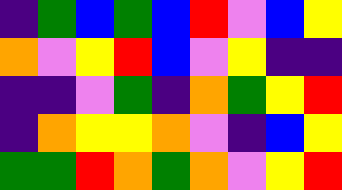[["indigo", "green", "blue", "green", "blue", "red", "violet", "blue", "yellow"], ["orange", "violet", "yellow", "red", "blue", "violet", "yellow", "indigo", "indigo"], ["indigo", "indigo", "violet", "green", "indigo", "orange", "green", "yellow", "red"], ["indigo", "orange", "yellow", "yellow", "orange", "violet", "indigo", "blue", "yellow"], ["green", "green", "red", "orange", "green", "orange", "violet", "yellow", "red"]]